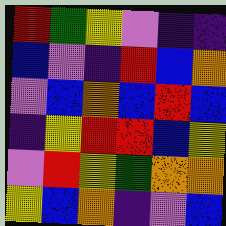[["red", "green", "yellow", "violet", "indigo", "indigo"], ["blue", "violet", "indigo", "red", "blue", "orange"], ["violet", "blue", "orange", "blue", "red", "blue"], ["indigo", "yellow", "red", "red", "blue", "yellow"], ["violet", "red", "yellow", "green", "orange", "orange"], ["yellow", "blue", "orange", "indigo", "violet", "blue"]]